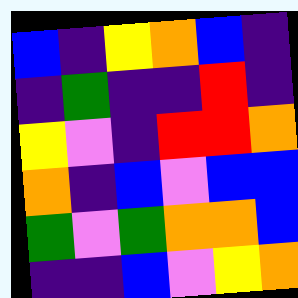[["blue", "indigo", "yellow", "orange", "blue", "indigo"], ["indigo", "green", "indigo", "indigo", "red", "indigo"], ["yellow", "violet", "indigo", "red", "red", "orange"], ["orange", "indigo", "blue", "violet", "blue", "blue"], ["green", "violet", "green", "orange", "orange", "blue"], ["indigo", "indigo", "blue", "violet", "yellow", "orange"]]